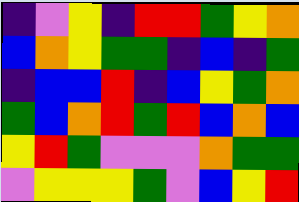[["indigo", "violet", "yellow", "indigo", "red", "red", "green", "yellow", "orange"], ["blue", "orange", "yellow", "green", "green", "indigo", "blue", "indigo", "green"], ["indigo", "blue", "blue", "red", "indigo", "blue", "yellow", "green", "orange"], ["green", "blue", "orange", "red", "green", "red", "blue", "orange", "blue"], ["yellow", "red", "green", "violet", "violet", "violet", "orange", "green", "green"], ["violet", "yellow", "yellow", "yellow", "green", "violet", "blue", "yellow", "red"]]